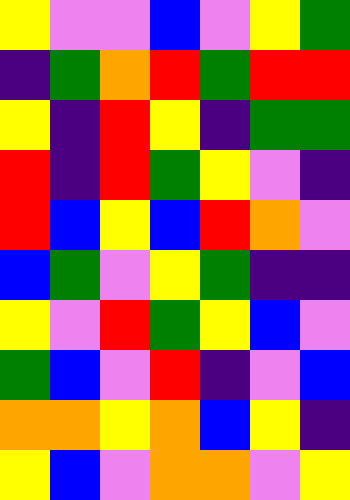[["yellow", "violet", "violet", "blue", "violet", "yellow", "green"], ["indigo", "green", "orange", "red", "green", "red", "red"], ["yellow", "indigo", "red", "yellow", "indigo", "green", "green"], ["red", "indigo", "red", "green", "yellow", "violet", "indigo"], ["red", "blue", "yellow", "blue", "red", "orange", "violet"], ["blue", "green", "violet", "yellow", "green", "indigo", "indigo"], ["yellow", "violet", "red", "green", "yellow", "blue", "violet"], ["green", "blue", "violet", "red", "indigo", "violet", "blue"], ["orange", "orange", "yellow", "orange", "blue", "yellow", "indigo"], ["yellow", "blue", "violet", "orange", "orange", "violet", "yellow"]]